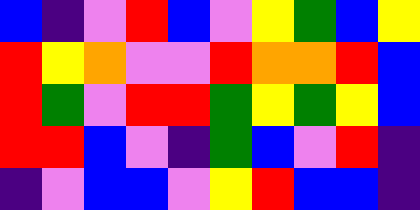[["blue", "indigo", "violet", "red", "blue", "violet", "yellow", "green", "blue", "yellow"], ["red", "yellow", "orange", "violet", "violet", "red", "orange", "orange", "red", "blue"], ["red", "green", "violet", "red", "red", "green", "yellow", "green", "yellow", "blue"], ["red", "red", "blue", "violet", "indigo", "green", "blue", "violet", "red", "indigo"], ["indigo", "violet", "blue", "blue", "violet", "yellow", "red", "blue", "blue", "indigo"]]